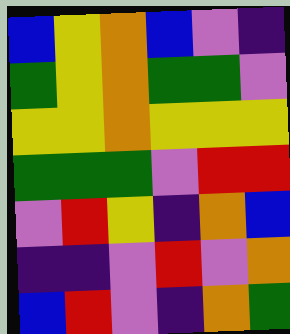[["blue", "yellow", "orange", "blue", "violet", "indigo"], ["green", "yellow", "orange", "green", "green", "violet"], ["yellow", "yellow", "orange", "yellow", "yellow", "yellow"], ["green", "green", "green", "violet", "red", "red"], ["violet", "red", "yellow", "indigo", "orange", "blue"], ["indigo", "indigo", "violet", "red", "violet", "orange"], ["blue", "red", "violet", "indigo", "orange", "green"]]